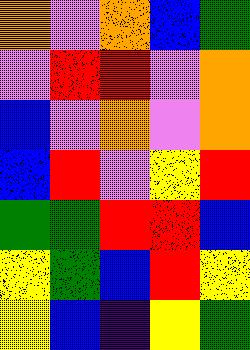[["orange", "violet", "orange", "blue", "green"], ["violet", "red", "red", "violet", "orange"], ["blue", "violet", "orange", "violet", "orange"], ["blue", "red", "violet", "yellow", "red"], ["green", "green", "red", "red", "blue"], ["yellow", "green", "blue", "red", "yellow"], ["yellow", "blue", "indigo", "yellow", "green"]]